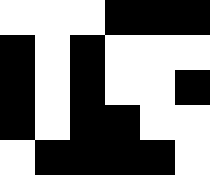[["white", "white", "white", "black", "black", "black"], ["black", "white", "black", "white", "white", "white"], ["black", "white", "black", "white", "white", "black"], ["black", "white", "black", "black", "white", "white"], ["white", "black", "black", "black", "black", "white"]]